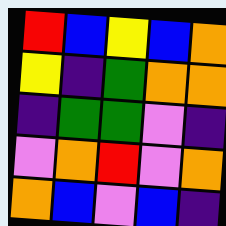[["red", "blue", "yellow", "blue", "orange"], ["yellow", "indigo", "green", "orange", "orange"], ["indigo", "green", "green", "violet", "indigo"], ["violet", "orange", "red", "violet", "orange"], ["orange", "blue", "violet", "blue", "indigo"]]